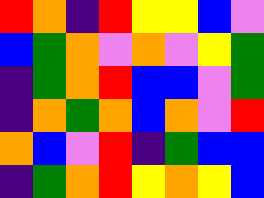[["red", "orange", "indigo", "red", "yellow", "yellow", "blue", "violet"], ["blue", "green", "orange", "violet", "orange", "violet", "yellow", "green"], ["indigo", "green", "orange", "red", "blue", "blue", "violet", "green"], ["indigo", "orange", "green", "orange", "blue", "orange", "violet", "red"], ["orange", "blue", "violet", "red", "indigo", "green", "blue", "blue"], ["indigo", "green", "orange", "red", "yellow", "orange", "yellow", "blue"]]